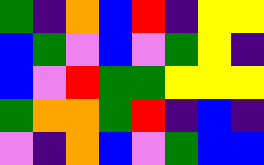[["green", "indigo", "orange", "blue", "red", "indigo", "yellow", "yellow"], ["blue", "green", "violet", "blue", "violet", "green", "yellow", "indigo"], ["blue", "violet", "red", "green", "green", "yellow", "yellow", "yellow"], ["green", "orange", "orange", "green", "red", "indigo", "blue", "indigo"], ["violet", "indigo", "orange", "blue", "violet", "green", "blue", "blue"]]